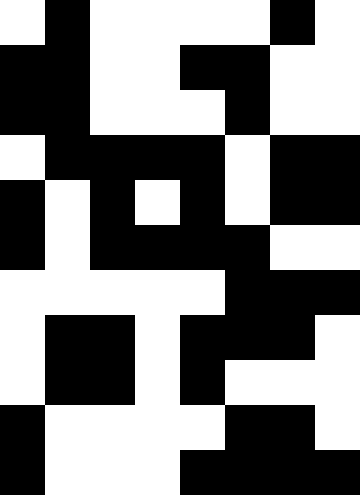[["white", "black", "white", "white", "white", "white", "black", "white"], ["black", "black", "white", "white", "black", "black", "white", "white"], ["black", "black", "white", "white", "white", "black", "white", "white"], ["white", "black", "black", "black", "black", "white", "black", "black"], ["black", "white", "black", "white", "black", "white", "black", "black"], ["black", "white", "black", "black", "black", "black", "white", "white"], ["white", "white", "white", "white", "white", "black", "black", "black"], ["white", "black", "black", "white", "black", "black", "black", "white"], ["white", "black", "black", "white", "black", "white", "white", "white"], ["black", "white", "white", "white", "white", "black", "black", "white"], ["black", "white", "white", "white", "black", "black", "black", "black"]]